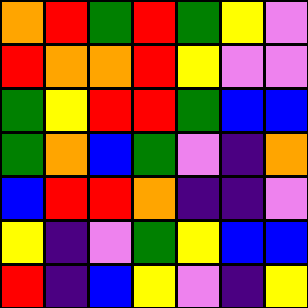[["orange", "red", "green", "red", "green", "yellow", "violet"], ["red", "orange", "orange", "red", "yellow", "violet", "violet"], ["green", "yellow", "red", "red", "green", "blue", "blue"], ["green", "orange", "blue", "green", "violet", "indigo", "orange"], ["blue", "red", "red", "orange", "indigo", "indigo", "violet"], ["yellow", "indigo", "violet", "green", "yellow", "blue", "blue"], ["red", "indigo", "blue", "yellow", "violet", "indigo", "yellow"]]